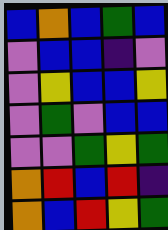[["blue", "orange", "blue", "green", "blue"], ["violet", "blue", "blue", "indigo", "violet"], ["violet", "yellow", "blue", "blue", "yellow"], ["violet", "green", "violet", "blue", "blue"], ["violet", "violet", "green", "yellow", "green"], ["orange", "red", "blue", "red", "indigo"], ["orange", "blue", "red", "yellow", "green"]]